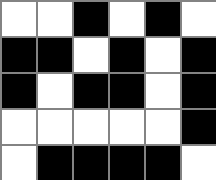[["white", "white", "black", "white", "black", "white"], ["black", "black", "white", "black", "white", "black"], ["black", "white", "black", "black", "white", "black"], ["white", "white", "white", "white", "white", "black"], ["white", "black", "black", "black", "black", "white"]]